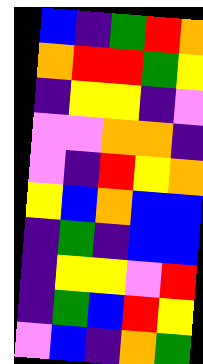[["blue", "indigo", "green", "red", "orange"], ["orange", "red", "red", "green", "yellow"], ["indigo", "yellow", "yellow", "indigo", "violet"], ["violet", "violet", "orange", "orange", "indigo"], ["violet", "indigo", "red", "yellow", "orange"], ["yellow", "blue", "orange", "blue", "blue"], ["indigo", "green", "indigo", "blue", "blue"], ["indigo", "yellow", "yellow", "violet", "red"], ["indigo", "green", "blue", "red", "yellow"], ["violet", "blue", "indigo", "orange", "green"]]